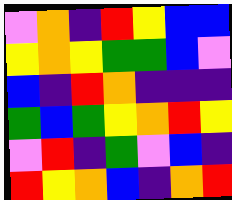[["violet", "orange", "indigo", "red", "yellow", "blue", "blue"], ["yellow", "orange", "yellow", "green", "green", "blue", "violet"], ["blue", "indigo", "red", "orange", "indigo", "indigo", "indigo"], ["green", "blue", "green", "yellow", "orange", "red", "yellow"], ["violet", "red", "indigo", "green", "violet", "blue", "indigo"], ["red", "yellow", "orange", "blue", "indigo", "orange", "red"]]